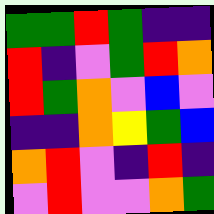[["green", "green", "red", "green", "indigo", "indigo"], ["red", "indigo", "violet", "green", "red", "orange"], ["red", "green", "orange", "violet", "blue", "violet"], ["indigo", "indigo", "orange", "yellow", "green", "blue"], ["orange", "red", "violet", "indigo", "red", "indigo"], ["violet", "red", "violet", "violet", "orange", "green"]]